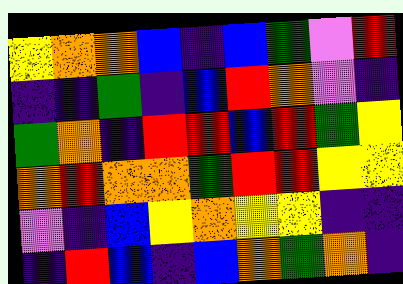[["yellow", "orange", "orange", "blue", "indigo", "blue", "green", "violet", "red"], ["indigo", "indigo", "green", "indigo", "blue", "red", "orange", "violet", "indigo"], ["green", "orange", "indigo", "red", "red", "blue", "red", "green", "yellow"], ["orange", "red", "orange", "orange", "green", "red", "red", "yellow", "yellow"], ["violet", "indigo", "blue", "yellow", "orange", "yellow", "yellow", "indigo", "indigo"], ["indigo", "red", "blue", "indigo", "blue", "orange", "green", "orange", "indigo"]]